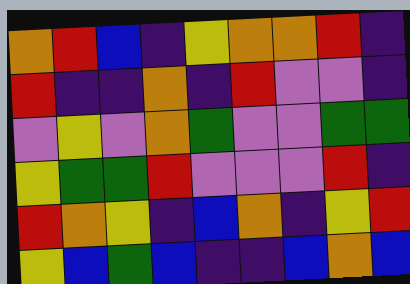[["orange", "red", "blue", "indigo", "yellow", "orange", "orange", "red", "indigo"], ["red", "indigo", "indigo", "orange", "indigo", "red", "violet", "violet", "indigo"], ["violet", "yellow", "violet", "orange", "green", "violet", "violet", "green", "green"], ["yellow", "green", "green", "red", "violet", "violet", "violet", "red", "indigo"], ["red", "orange", "yellow", "indigo", "blue", "orange", "indigo", "yellow", "red"], ["yellow", "blue", "green", "blue", "indigo", "indigo", "blue", "orange", "blue"]]